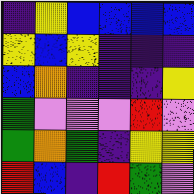[["indigo", "yellow", "blue", "blue", "blue", "blue"], ["yellow", "blue", "yellow", "indigo", "indigo", "indigo"], ["blue", "orange", "indigo", "indigo", "indigo", "yellow"], ["green", "violet", "violet", "violet", "red", "violet"], ["green", "orange", "green", "indigo", "yellow", "yellow"], ["red", "blue", "indigo", "red", "green", "violet"]]